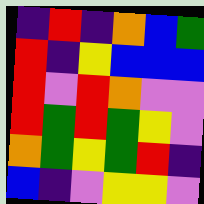[["indigo", "red", "indigo", "orange", "blue", "green"], ["red", "indigo", "yellow", "blue", "blue", "blue"], ["red", "violet", "red", "orange", "violet", "violet"], ["red", "green", "red", "green", "yellow", "violet"], ["orange", "green", "yellow", "green", "red", "indigo"], ["blue", "indigo", "violet", "yellow", "yellow", "violet"]]